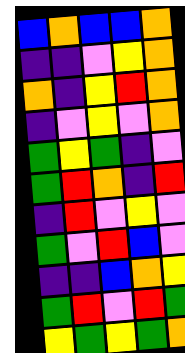[["blue", "orange", "blue", "blue", "orange"], ["indigo", "indigo", "violet", "yellow", "orange"], ["orange", "indigo", "yellow", "red", "orange"], ["indigo", "violet", "yellow", "violet", "orange"], ["green", "yellow", "green", "indigo", "violet"], ["green", "red", "orange", "indigo", "red"], ["indigo", "red", "violet", "yellow", "violet"], ["green", "violet", "red", "blue", "violet"], ["indigo", "indigo", "blue", "orange", "yellow"], ["green", "red", "violet", "red", "green"], ["yellow", "green", "yellow", "green", "orange"]]